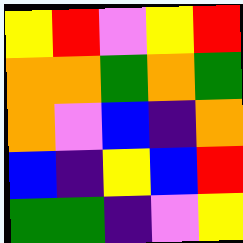[["yellow", "red", "violet", "yellow", "red"], ["orange", "orange", "green", "orange", "green"], ["orange", "violet", "blue", "indigo", "orange"], ["blue", "indigo", "yellow", "blue", "red"], ["green", "green", "indigo", "violet", "yellow"]]